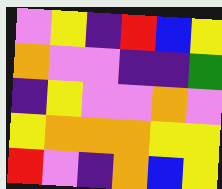[["violet", "yellow", "indigo", "red", "blue", "yellow"], ["orange", "violet", "violet", "indigo", "indigo", "green"], ["indigo", "yellow", "violet", "violet", "orange", "violet"], ["yellow", "orange", "orange", "orange", "yellow", "yellow"], ["red", "violet", "indigo", "orange", "blue", "yellow"]]